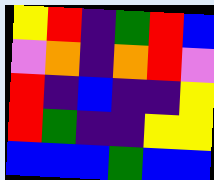[["yellow", "red", "indigo", "green", "red", "blue"], ["violet", "orange", "indigo", "orange", "red", "violet"], ["red", "indigo", "blue", "indigo", "indigo", "yellow"], ["red", "green", "indigo", "indigo", "yellow", "yellow"], ["blue", "blue", "blue", "green", "blue", "blue"]]